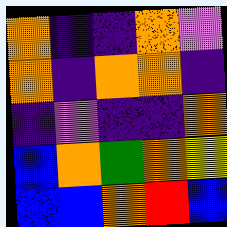[["orange", "indigo", "indigo", "orange", "violet"], ["orange", "indigo", "orange", "orange", "indigo"], ["indigo", "violet", "indigo", "indigo", "orange"], ["blue", "orange", "green", "orange", "yellow"], ["blue", "blue", "orange", "red", "blue"]]